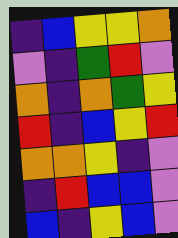[["indigo", "blue", "yellow", "yellow", "orange"], ["violet", "indigo", "green", "red", "violet"], ["orange", "indigo", "orange", "green", "yellow"], ["red", "indigo", "blue", "yellow", "red"], ["orange", "orange", "yellow", "indigo", "violet"], ["indigo", "red", "blue", "blue", "violet"], ["blue", "indigo", "yellow", "blue", "violet"]]